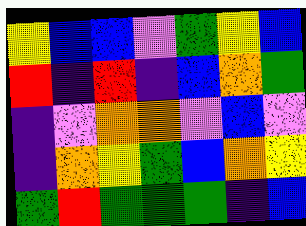[["yellow", "blue", "blue", "violet", "green", "yellow", "blue"], ["red", "indigo", "red", "indigo", "blue", "orange", "green"], ["indigo", "violet", "orange", "orange", "violet", "blue", "violet"], ["indigo", "orange", "yellow", "green", "blue", "orange", "yellow"], ["green", "red", "green", "green", "green", "indigo", "blue"]]